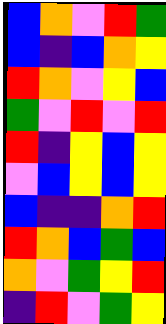[["blue", "orange", "violet", "red", "green"], ["blue", "indigo", "blue", "orange", "yellow"], ["red", "orange", "violet", "yellow", "blue"], ["green", "violet", "red", "violet", "red"], ["red", "indigo", "yellow", "blue", "yellow"], ["violet", "blue", "yellow", "blue", "yellow"], ["blue", "indigo", "indigo", "orange", "red"], ["red", "orange", "blue", "green", "blue"], ["orange", "violet", "green", "yellow", "red"], ["indigo", "red", "violet", "green", "yellow"]]